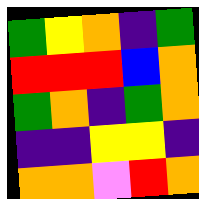[["green", "yellow", "orange", "indigo", "green"], ["red", "red", "red", "blue", "orange"], ["green", "orange", "indigo", "green", "orange"], ["indigo", "indigo", "yellow", "yellow", "indigo"], ["orange", "orange", "violet", "red", "orange"]]